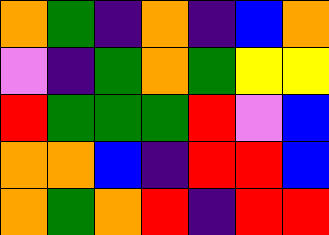[["orange", "green", "indigo", "orange", "indigo", "blue", "orange"], ["violet", "indigo", "green", "orange", "green", "yellow", "yellow"], ["red", "green", "green", "green", "red", "violet", "blue"], ["orange", "orange", "blue", "indigo", "red", "red", "blue"], ["orange", "green", "orange", "red", "indigo", "red", "red"]]